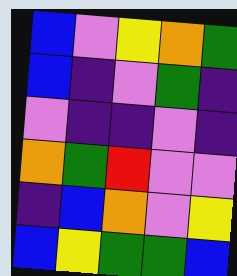[["blue", "violet", "yellow", "orange", "green"], ["blue", "indigo", "violet", "green", "indigo"], ["violet", "indigo", "indigo", "violet", "indigo"], ["orange", "green", "red", "violet", "violet"], ["indigo", "blue", "orange", "violet", "yellow"], ["blue", "yellow", "green", "green", "blue"]]